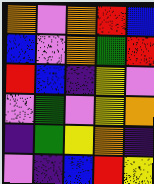[["orange", "violet", "orange", "red", "blue"], ["blue", "violet", "orange", "green", "red"], ["red", "blue", "indigo", "yellow", "violet"], ["violet", "green", "violet", "yellow", "orange"], ["indigo", "green", "yellow", "orange", "indigo"], ["violet", "indigo", "blue", "red", "yellow"]]